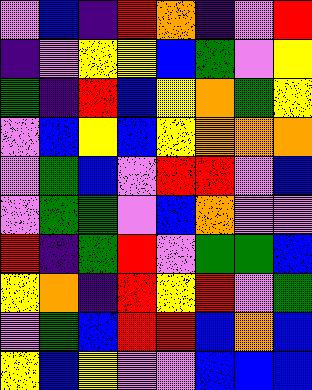[["violet", "blue", "indigo", "red", "orange", "indigo", "violet", "red"], ["indigo", "violet", "yellow", "yellow", "blue", "green", "violet", "yellow"], ["green", "indigo", "red", "blue", "yellow", "orange", "green", "yellow"], ["violet", "blue", "yellow", "blue", "yellow", "orange", "orange", "orange"], ["violet", "green", "blue", "violet", "red", "red", "violet", "blue"], ["violet", "green", "green", "violet", "blue", "orange", "violet", "violet"], ["red", "indigo", "green", "red", "violet", "green", "green", "blue"], ["yellow", "orange", "indigo", "red", "yellow", "red", "violet", "green"], ["violet", "green", "blue", "red", "red", "blue", "orange", "blue"], ["yellow", "blue", "yellow", "violet", "violet", "blue", "blue", "blue"]]